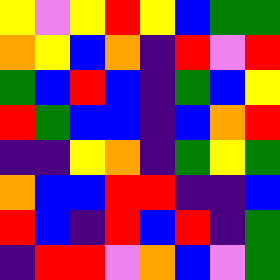[["yellow", "violet", "yellow", "red", "yellow", "blue", "green", "green"], ["orange", "yellow", "blue", "orange", "indigo", "red", "violet", "red"], ["green", "blue", "red", "blue", "indigo", "green", "blue", "yellow"], ["red", "green", "blue", "blue", "indigo", "blue", "orange", "red"], ["indigo", "indigo", "yellow", "orange", "indigo", "green", "yellow", "green"], ["orange", "blue", "blue", "red", "red", "indigo", "indigo", "blue"], ["red", "blue", "indigo", "red", "blue", "red", "indigo", "green"], ["indigo", "red", "red", "violet", "orange", "blue", "violet", "green"]]